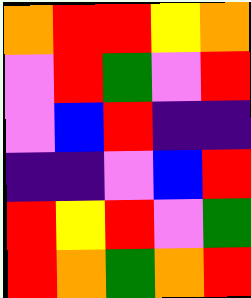[["orange", "red", "red", "yellow", "orange"], ["violet", "red", "green", "violet", "red"], ["violet", "blue", "red", "indigo", "indigo"], ["indigo", "indigo", "violet", "blue", "red"], ["red", "yellow", "red", "violet", "green"], ["red", "orange", "green", "orange", "red"]]